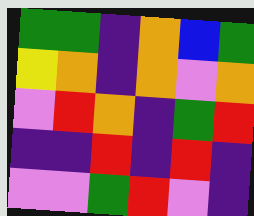[["green", "green", "indigo", "orange", "blue", "green"], ["yellow", "orange", "indigo", "orange", "violet", "orange"], ["violet", "red", "orange", "indigo", "green", "red"], ["indigo", "indigo", "red", "indigo", "red", "indigo"], ["violet", "violet", "green", "red", "violet", "indigo"]]